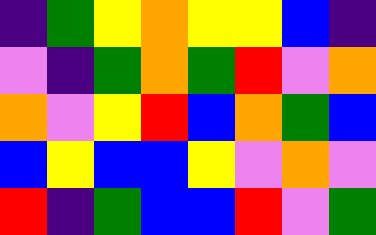[["indigo", "green", "yellow", "orange", "yellow", "yellow", "blue", "indigo"], ["violet", "indigo", "green", "orange", "green", "red", "violet", "orange"], ["orange", "violet", "yellow", "red", "blue", "orange", "green", "blue"], ["blue", "yellow", "blue", "blue", "yellow", "violet", "orange", "violet"], ["red", "indigo", "green", "blue", "blue", "red", "violet", "green"]]